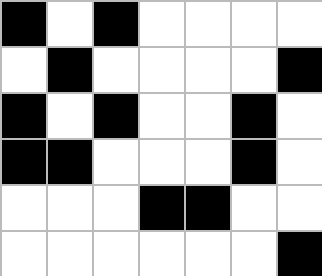[["black", "white", "black", "white", "white", "white", "white"], ["white", "black", "white", "white", "white", "white", "black"], ["black", "white", "black", "white", "white", "black", "white"], ["black", "black", "white", "white", "white", "black", "white"], ["white", "white", "white", "black", "black", "white", "white"], ["white", "white", "white", "white", "white", "white", "black"]]